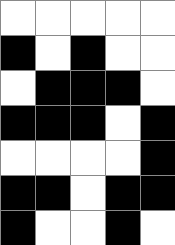[["white", "white", "white", "white", "white"], ["black", "white", "black", "white", "white"], ["white", "black", "black", "black", "white"], ["black", "black", "black", "white", "black"], ["white", "white", "white", "white", "black"], ["black", "black", "white", "black", "black"], ["black", "white", "white", "black", "white"]]